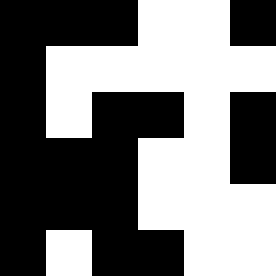[["black", "black", "black", "white", "white", "black"], ["black", "white", "white", "white", "white", "white"], ["black", "white", "black", "black", "white", "black"], ["black", "black", "black", "white", "white", "black"], ["black", "black", "black", "white", "white", "white"], ["black", "white", "black", "black", "white", "white"]]